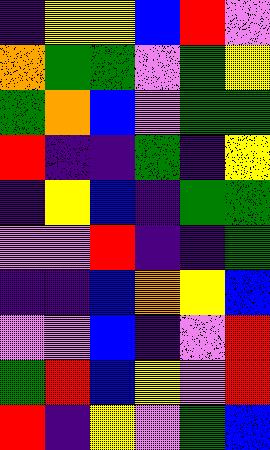[["indigo", "yellow", "yellow", "blue", "red", "violet"], ["orange", "green", "green", "violet", "green", "yellow"], ["green", "orange", "blue", "violet", "green", "green"], ["red", "indigo", "indigo", "green", "indigo", "yellow"], ["indigo", "yellow", "blue", "indigo", "green", "green"], ["violet", "violet", "red", "indigo", "indigo", "green"], ["indigo", "indigo", "blue", "orange", "yellow", "blue"], ["violet", "violet", "blue", "indigo", "violet", "red"], ["green", "red", "blue", "yellow", "violet", "red"], ["red", "indigo", "yellow", "violet", "green", "blue"]]